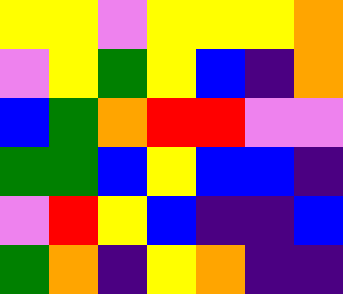[["yellow", "yellow", "violet", "yellow", "yellow", "yellow", "orange"], ["violet", "yellow", "green", "yellow", "blue", "indigo", "orange"], ["blue", "green", "orange", "red", "red", "violet", "violet"], ["green", "green", "blue", "yellow", "blue", "blue", "indigo"], ["violet", "red", "yellow", "blue", "indigo", "indigo", "blue"], ["green", "orange", "indigo", "yellow", "orange", "indigo", "indigo"]]